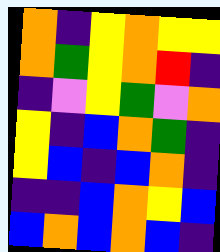[["orange", "indigo", "yellow", "orange", "yellow", "yellow"], ["orange", "green", "yellow", "orange", "red", "indigo"], ["indigo", "violet", "yellow", "green", "violet", "orange"], ["yellow", "indigo", "blue", "orange", "green", "indigo"], ["yellow", "blue", "indigo", "blue", "orange", "indigo"], ["indigo", "indigo", "blue", "orange", "yellow", "blue"], ["blue", "orange", "blue", "orange", "blue", "indigo"]]